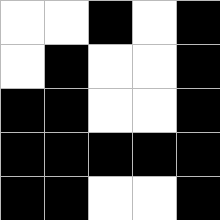[["white", "white", "black", "white", "black"], ["white", "black", "white", "white", "black"], ["black", "black", "white", "white", "black"], ["black", "black", "black", "black", "black"], ["black", "black", "white", "white", "black"]]